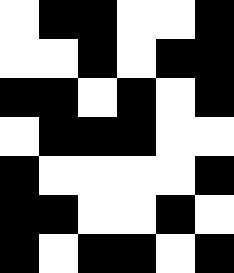[["white", "black", "black", "white", "white", "black"], ["white", "white", "black", "white", "black", "black"], ["black", "black", "white", "black", "white", "black"], ["white", "black", "black", "black", "white", "white"], ["black", "white", "white", "white", "white", "black"], ["black", "black", "white", "white", "black", "white"], ["black", "white", "black", "black", "white", "black"]]